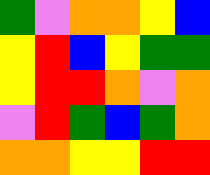[["green", "violet", "orange", "orange", "yellow", "blue"], ["yellow", "red", "blue", "yellow", "green", "green"], ["yellow", "red", "red", "orange", "violet", "orange"], ["violet", "red", "green", "blue", "green", "orange"], ["orange", "orange", "yellow", "yellow", "red", "red"]]